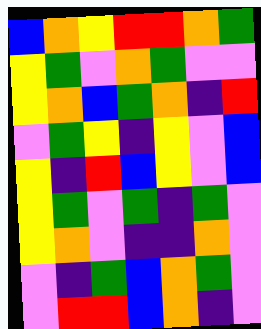[["blue", "orange", "yellow", "red", "red", "orange", "green"], ["yellow", "green", "violet", "orange", "green", "violet", "violet"], ["yellow", "orange", "blue", "green", "orange", "indigo", "red"], ["violet", "green", "yellow", "indigo", "yellow", "violet", "blue"], ["yellow", "indigo", "red", "blue", "yellow", "violet", "blue"], ["yellow", "green", "violet", "green", "indigo", "green", "violet"], ["yellow", "orange", "violet", "indigo", "indigo", "orange", "violet"], ["violet", "indigo", "green", "blue", "orange", "green", "violet"], ["violet", "red", "red", "blue", "orange", "indigo", "violet"]]